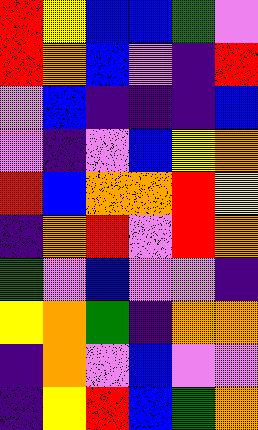[["red", "yellow", "blue", "blue", "green", "violet"], ["red", "orange", "blue", "violet", "indigo", "red"], ["violet", "blue", "indigo", "indigo", "indigo", "blue"], ["violet", "indigo", "violet", "blue", "yellow", "orange"], ["red", "blue", "orange", "orange", "red", "yellow"], ["indigo", "orange", "red", "violet", "red", "orange"], ["green", "violet", "blue", "violet", "violet", "indigo"], ["yellow", "orange", "green", "indigo", "orange", "orange"], ["indigo", "orange", "violet", "blue", "violet", "violet"], ["indigo", "yellow", "red", "blue", "green", "orange"]]